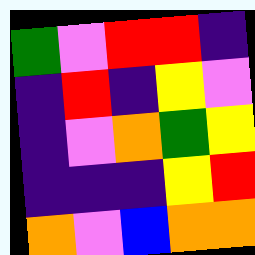[["green", "violet", "red", "red", "indigo"], ["indigo", "red", "indigo", "yellow", "violet"], ["indigo", "violet", "orange", "green", "yellow"], ["indigo", "indigo", "indigo", "yellow", "red"], ["orange", "violet", "blue", "orange", "orange"]]